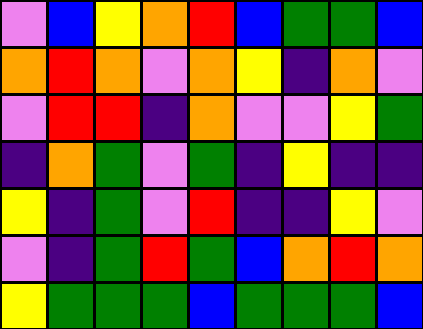[["violet", "blue", "yellow", "orange", "red", "blue", "green", "green", "blue"], ["orange", "red", "orange", "violet", "orange", "yellow", "indigo", "orange", "violet"], ["violet", "red", "red", "indigo", "orange", "violet", "violet", "yellow", "green"], ["indigo", "orange", "green", "violet", "green", "indigo", "yellow", "indigo", "indigo"], ["yellow", "indigo", "green", "violet", "red", "indigo", "indigo", "yellow", "violet"], ["violet", "indigo", "green", "red", "green", "blue", "orange", "red", "orange"], ["yellow", "green", "green", "green", "blue", "green", "green", "green", "blue"]]